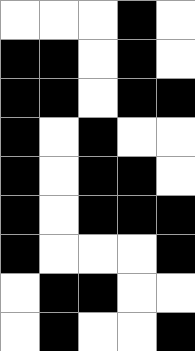[["white", "white", "white", "black", "white"], ["black", "black", "white", "black", "white"], ["black", "black", "white", "black", "black"], ["black", "white", "black", "white", "white"], ["black", "white", "black", "black", "white"], ["black", "white", "black", "black", "black"], ["black", "white", "white", "white", "black"], ["white", "black", "black", "white", "white"], ["white", "black", "white", "white", "black"]]